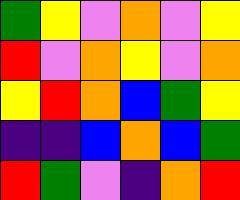[["green", "yellow", "violet", "orange", "violet", "yellow"], ["red", "violet", "orange", "yellow", "violet", "orange"], ["yellow", "red", "orange", "blue", "green", "yellow"], ["indigo", "indigo", "blue", "orange", "blue", "green"], ["red", "green", "violet", "indigo", "orange", "red"]]